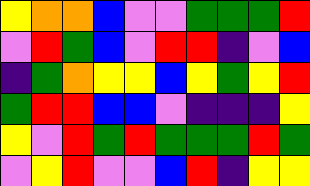[["yellow", "orange", "orange", "blue", "violet", "violet", "green", "green", "green", "red"], ["violet", "red", "green", "blue", "violet", "red", "red", "indigo", "violet", "blue"], ["indigo", "green", "orange", "yellow", "yellow", "blue", "yellow", "green", "yellow", "red"], ["green", "red", "red", "blue", "blue", "violet", "indigo", "indigo", "indigo", "yellow"], ["yellow", "violet", "red", "green", "red", "green", "green", "green", "red", "green"], ["violet", "yellow", "red", "violet", "violet", "blue", "red", "indigo", "yellow", "yellow"]]